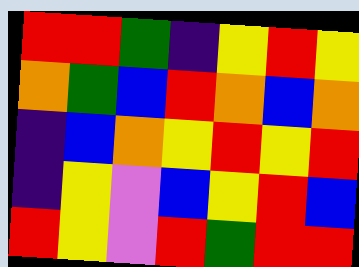[["red", "red", "green", "indigo", "yellow", "red", "yellow"], ["orange", "green", "blue", "red", "orange", "blue", "orange"], ["indigo", "blue", "orange", "yellow", "red", "yellow", "red"], ["indigo", "yellow", "violet", "blue", "yellow", "red", "blue"], ["red", "yellow", "violet", "red", "green", "red", "red"]]